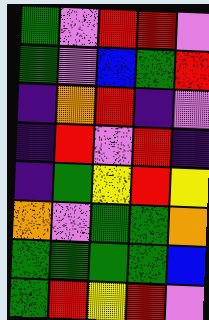[["green", "violet", "red", "red", "violet"], ["green", "violet", "blue", "green", "red"], ["indigo", "orange", "red", "indigo", "violet"], ["indigo", "red", "violet", "red", "indigo"], ["indigo", "green", "yellow", "red", "yellow"], ["orange", "violet", "green", "green", "orange"], ["green", "green", "green", "green", "blue"], ["green", "red", "yellow", "red", "violet"]]